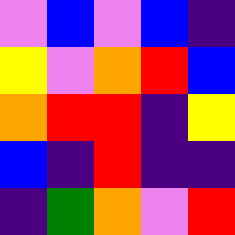[["violet", "blue", "violet", "blue", "indigo"], ["yellow", "violet", "orange", "red", "blue"], ["orange", "red", "red", "indigo", "yellow"], ["blue", "indigo", "red", "indigo", "indigo"], ["indigo", "green", "orange", "violet", "red"]]